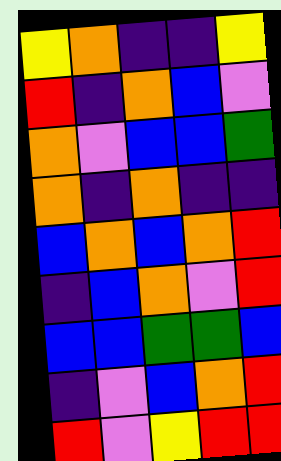[["yellow", "orange", "indigo", "indigo", "yellow"], ["red", "indigo", "orange", "blue", "violet"], ["orange", "violet", "blue", "blue", "green"], ["orange", "indigo", "orange", "indigo", "indigo"], ["blue", "orange", "blue", "orange", "red"], ["indigo", "blue", "orange", "violet", "red"], ["blue", "blue", "green", "green", "blue"], ["indigo", "violet", "blue", "orange", "red"], ["red", "violet", "yellow", "red", "red"]]